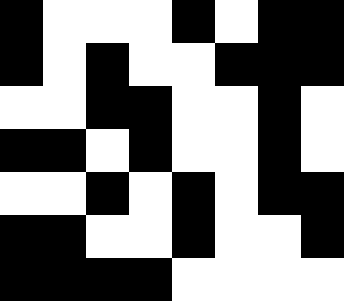[["black", "white", "white", "white", "black", "white", "black", "black"], ["black", "white", "black", "white", "white", "black", "black", "black"], ["white", "white", "black", "black", "white", "white", "black", "white"], ["black", "black", "white", "black", "white", "white", "black", "white"], ["white", "white", "black", "white", "black", "white", "black", "black"], ["black", "black", "white", "white", "black", "white", "white", "black"], ["black", "black", "black", "black", "white", "white", "white", "white"]]